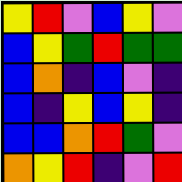[["yellow", "red", "violet", "blue", "yellow", "violet"], ["blue", "yellow", "green", "red", "green", "green"], ["blue", "orange", "indigo", "blue", "violet", "indigo"], ["blue", "indigo", "yellow", "blue", "yellow", "indigo"], ["blue", "blue", "orange", "red", "green", "violet"], ["orange", "yellow", "red", "indigo", "violet", "red"]]